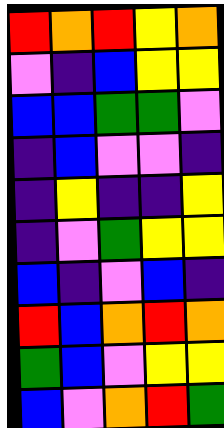[["red", "orange", "red", "yellow", "orange"], ["violet", "indigo", "blue", "yellow", "yellow"], ["blue", "blue", "green", "green", "violet"], ["indigo", "blue", "violet", "violet", "indigo"], ["indigo", "yellow", "indigo", "indigo", "yellow"], ["indigo", "violet", "green", "yellow", "yellow"], ["blue", "indigo", "violet", "blue", "indigo"], ["red", "blue", "orange", "red", "orange"], ["green", "blue", "violet", "yellow", "yellow"], ["blue", "violet", "orange", "red", "green"]]